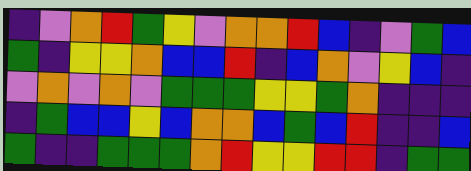[["indigo", "violet", "orange", "red", "green", "yellow", "violet", "orange", "orange", "red", "blue", "indigo", "violet", "green", "blue"], ["green", "indigo", "yellow", "yellow", "orange", "blue", "blue", "red", "indigo", "blue", "orange", "violet", "yellow", "blue", "indigo"], ["violet", "orange", "violet", "orange", "violet", "green", "green", "green", "yellow", "yellow", "green", "orange", "indigo", "indigo", "indigo"], ["indigo", "green", "blue", "blue", "yellow", "blue", "orange", "orange", "blue", "green", "blue", "red", "indigo", "indigo", "blue"], ["green", "indigo", "indigo", "green", "green", "green", "orange", "red", "yellow", "yellow", "red", "red", "indigo", "green", "green"]]